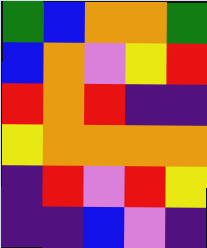[["green", "blue", "orange", "orange", "green"], ["blue", "orange", "violet", "yellow", "red"], ["red", "orange", "red", "indigo", "indigo"], ["yellow", "orange", "orange", "orange", "orange"], ["indigo", "red", "violet", "red", "yellow"], ["indigo", "indigo", "blue", "violet", "indigo"]]